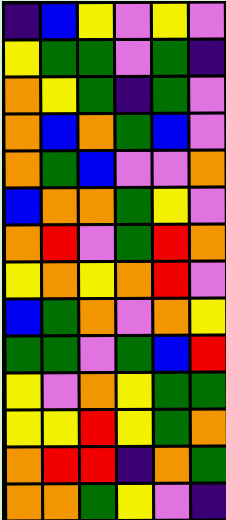[["indigo", "blue", "yellow", "violet", "yellow", "violet"], ["yellow", "green", "green", "violet", "green", "indigo"], ["orange", "yellow", "green", "indigo", "green", "violet"], ["orange", "blue", "orange", "green", "blue", "violet"], ["orange", "green", "blue", "violet", "violet", "orange"], ["blue", "orange", "orange", "green", "yellow", "violet"], ["orange", "red", "violet", "green", "red", "orange"], ["yellow", "orange", "yellow", "orange", "red", "violet"], ["blue", "green", "orange", "violet", "orange", "yellow"], ["green", "green", "violet", "green", "blue", "red"], ["yellow", "violet", "orange", "yellow", "green", "green"], ["yellow", "yellow", "red", "yellow", "green", "orange"], ["orange", "red", "red", "indigo", "orange", "green"], ["orange", "orange", "green", "yellow", "violet", "indigo"]]